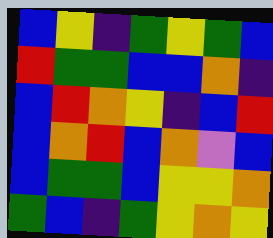[["blue", "yellow", "indigo", "green", "yellow", "green", "blue"], ["red", "green", "green", "blue", "blue", "orange", "indigo"], ["blue", "red", "orange", "yellow", "indigo", "blue", "red"], ["blue", "orange", "red", "blue", "orange", "violet", "blue"], ["blue", "green", "green", "blue", "yellow", "yellow", "orange"], ["green", "blue", "indigo", "green", "yellow", "orange", "yellow"]]